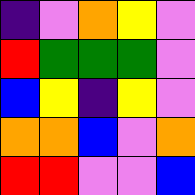[["indigo", "violet", "orange", "yellow", "violet"], ["red", "green", "green", "green", "violet"], ["blue", "yellow", "indigo", "yellow", "violet"], ["orange", "orange", "blue", "violet", "orange"], ["red", "red", "violet", "violet", "blue"]]